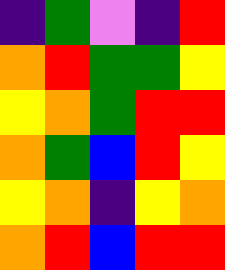[["indigo", "green", "violet", "indigo", "red"], ["orange", "red", "green", "green", "yellow"], ["yellow", "orange", "green", "red", "red"], ["orange", "green", "blue", "red", "yellow"], ["yellow", "orange", "indigo", "yellow", "orange"], ["orange", "red", "blue", "red", "red"]]